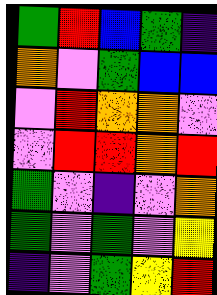[["green", "red", "blue", "green", "indigo"], ["orange", "violet", "green", "blue", "blue"], ["violet", "red", "orange", "orange", "violet"], ["violet", "red", "red", "orange", "red"], ["green", "violet", "indigo", "violet", "orange"], ["green", "violet", "green", "violet", "yellow"], ["indigo", "violet", "green", "yellow", "red"]]